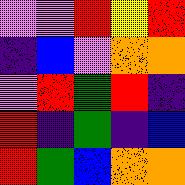[["violet", "violet", "red", "yellow", "red"], ["indigo", "blue", "violet", "orange", "orange"], ["violet", "red", "green", "red", "indigo"], ["red", "indigo", "green", "indigo", "blue"], ["red", "green", "blue", "orange", "orange"]]